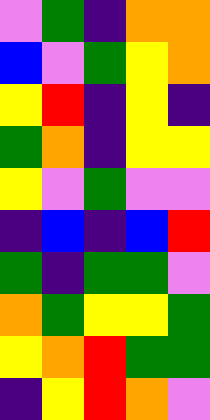[["violet", "green", "indigo", "orange", "orange"], ["blue", "violet", "green", "yellow", "orange"], ["yellow", "red", "indigo", "yellow", "indigo"], ["green", "orange", "indigo", "yellow", "yellow"], ["yellow", "violet", "green", "violet", "violet"], ["indigo", "blue", "indigo", "blue", "red"], ["green", "indigo", "green", "green", "violet"], ["orange", "green", "yellow", "yellow", "green"], ["yellow", "orange", "red", "green", "green"], ["indigo", "yellow", "red", "orange", "violet"]]